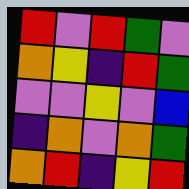[["red", "violet", "red", "green", "violet"], ["orange", "yellow", "indigo", "red", "green"], ["violet", "violet", "yellow", "violet", "blue"], ["indigo", "orange", "violet", "orange", "green"], ["orange", "red", "indigo", "yellow", "red"]]